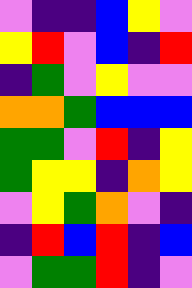[["violet", "indigo", "indigo", "blue", "yellow", "violet"], ["yellow", "red", "violet", "blue", "indigo", "red"], ["indigo", "green", "violet", "yellow", "violet", "violet"], ["orange", "orange", "green", "blue", "blue", "blue"], ["green", "green", "violet", "red", "indigo", "yellow"], ["green", "yellow", "yellow", "indigo", "orange", "yellow"], ["violet", "yellow", "green", "orange", "violet", "indigo"], ["indigo", "red", "blue", "red", "indigo", "blue"], ["violet", "green", "green", "red", "indigo", "violet"]]